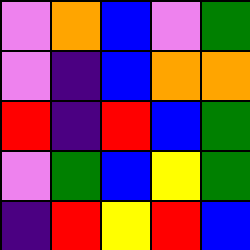[["violet", "orange", "blue", "violet", "green"], ["violet", "indigo", "blue", "orange", "orange"], ["red", "indigo", "red", "blue", "green"], ["violet", "green", "blue", "yellow", "green"], ["indigo", "red", "yellow", "red", "blue"]]